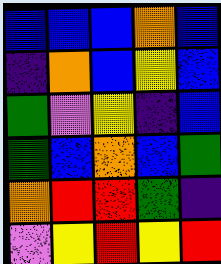[["blue", "blue", "blue", "orange", "blue"], ["indigo", "orange", "blue", "yellow", "blue"], ["green", "violet", "yellow", "indigo", "blue"], ["green", "blue", "orange", "blue", "green"], ["orange", "red", "red", "green", "indigo"], ["violet", "yellow", "red", "yellow", "red"]]